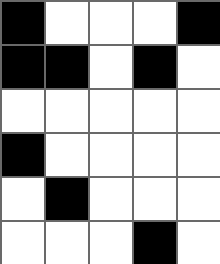[["black", "white", "white", "white", "black"], ["black", "black", "white", "black", "white"], ["white", "white", "white", "white", "white"], ["black", "white", "white", "white", "white"], ["white", "black", "white", "white", "white"], ["white", "white", "white", "black", "white"]]